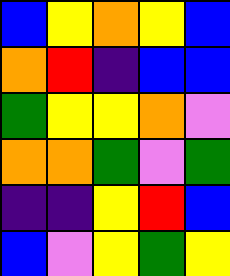[["blue", "yellow", "orange", "yellow", "blue"], ["orange", "red", "indigo", "blue", "blue"], ["green", "yellow", "yellow", "orange", "violet"], ["orange", "orange", "green", "violet", "green"], ["indigo", "indigo", "yellow", "red", "blue"], ["blue", "violet", "yellow", "green", "yellow"]]